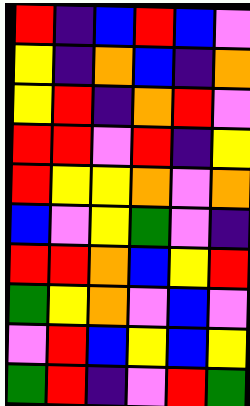[["red", "indigo", "blue", "red", "blue", "violet"], ["yellow", "indigo", "orange", "blue", "indigo", "orange"], ["yellow", "red", "indigo", "orange", "red", "violet"], ["red", "red", "violet", "red", "indigo", "yellow"], ["red", "yellow", "yellow", "orange", "violet", "orange"], ["blue", "violet", "yellow", "green", "violet", "indigo"], ["red", "red", "orange", "blue", "yellow", "red"], ["green", "yellow", "orange", "violet", "blue", "violet"], ["violet", "red", "blue", "yellow", "blue", "yellow"], ["green", "red", "indigo", "violet", "red", "green"]]